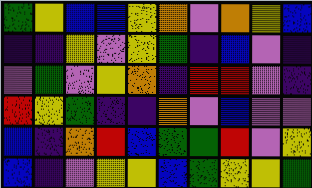[["green", "yellow", "blue", "blue", "yellow", "orange", "violet", "orange", "yellow", "blue"], ["indigo", "indigo", "yellow", "violet", "yellow", "green", "indigo", "blue", "violet", "indigo"], ["violet", "green", "violet", "yellow", "orange", "indigo", "red", "red", "violet", "indigo"], ["red", "yellow", "green", "indigo", "indigo", "orange", "violet", "blue", "violet", "violet"], ["blue", "indigo", "orange", "red", "blue", "green", "green", "red", "violet", "yellow"], ["blue", "indigo", "violet", "yellow", "yellow", "blue", "green", "yellow", "yellow", "green"]]